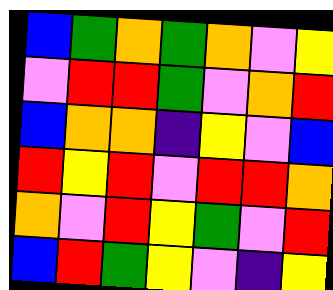[["blue", "green", "orange", "green", "orange", "violet", "yellow"], ["violet", "red", "red", "green", "violet", "orange", "red"], ["blue", "orange", "orange", "indigo", "yellow", "violet", "blue"], ["red", "yellow", "red", "violet", "red", "red", "orange"], ["orange", "violet", "red", "yellow", "green", "violet", "red"], ["blue", "red", "green", "yellow", "violet", "indigo", "yellow"]]